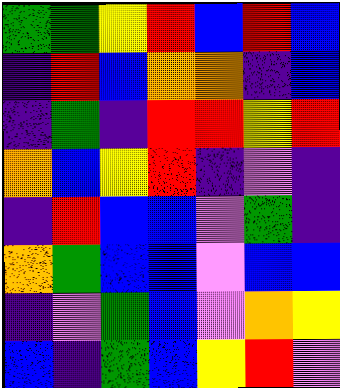[["green", "green", "yellow", "red", "blue", "red", "blue"], ["indigo", "red", "blue", "orange", "orange", "indigo", "blue"], ["indigo", "green", "indigo", "red", "red", "yellow", "red"], ["orange", "blue", "yellow", "red", "indigo", "violet", "indigo"], ["indigo", "red", "blue", "blue", "violet", "green", "indigo"], ["orange", "green", "blue", "blue", "violet", "blue", "blue"], ["indigo", "violet", "green", "blue", "violet", "orange", "yellow"], ["blue", "indigo", "green", "blue", "yellow", "red", "violet"]]